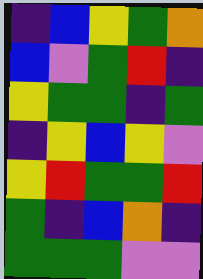[["indigo", "blue", "yellow", "green", "orange"], ["blue", "violet", "green", "red", "indigo"], ["yellow", "green", "green", "indigo", "green"], ["indigo", "yellow", "blue", "yellow", "violet"], ["yellow", "red", "green", "green", "red"], ["green", "indigo", "blue", "orange", "indigo"], ["green", "green", "green", "violet", "violet"]]